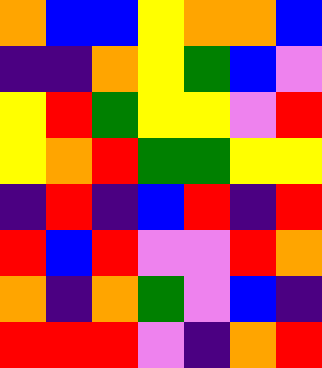[["orange", "blue", "blue", "yellow", "orange", "orange", "blue"], ["indigo", "indigo", "orange", "yellow", "green", "blue", "violet"], ["yellow", "red", "green", "yellow", "yellow", "violet", "red"], ["yellow", "orange", "red", "green", "green", "yellow", "yellow"], ["indigo", "red", "indigo", "blue", "red", "indigo", "red"], ["red", "blue", "red", "violet", "violet", "red", "orange"], ["orange", "indigo", "orange", "green", "violet", "blue", "indigo"], ["red", "red", "red", "violet", "indigo", "orange", "red"]]